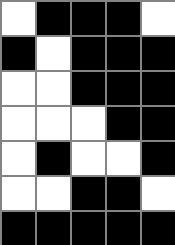[["white", "black", "black", "black", "white"], ["black", "white", "black", "black", "black"], ["white", "white", "black", "black", "black"], ["white", "white", "white", "black", "black"], ["white", "black", "white", "white", "black"], ["white", "white", "black", "black", "white"], ["black", "black", "black", "black", "black"]]